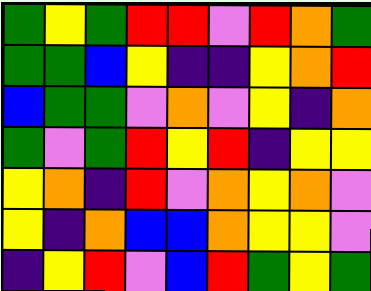[["green", "yellow", "green", "red", "red", "violet", "red", "orange", "green"], ["green", "green", "blue", "yellow", "indigo", "indigo", "yellow", "orange", "red"], ["blue", "green", "green", "violet", "orange", "violet", "yellow", "indigo", "orange"], ["green", "violet", "green", "red", "yellow", "red", "indigo", "yellow", "yellow"], ["yellow", "orange", "indigo", "red", "violet", "orange", "yellow", "orange", "violet"], ["yellow", "indigo", "orange", "blue", "blue", "orange", "yellow", "yellow", "violet"], ["indigo", "yellow", "red", "violet", "blue", "red", "green", "yellow", "green"]]